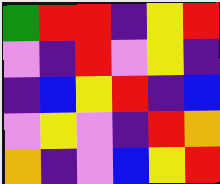[["green", "red", "red", "indigo", "yellow", "red"], ["violet", "indigo", "red", "violet", "yellow", "indigo"], ["indigo", "blue", "yellow", "red", "indigo", "blue"], ["violet", "yellow", "violet", "indigo", "red", "orange"], ["orange", "indigo", "violet", "blue", "yellow", "red"]]